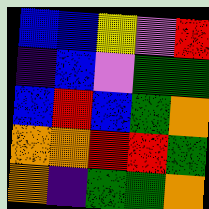[["blue", "blue", "yellow", "violet", "red"], ["indigo", "blue", "violet", "green", "green"], ["blue", "red", "blue", "green", "orange"], ["orange", "orange", "red", "red", "green"], ["orange", "indigo", "green", "green", "orange"]]